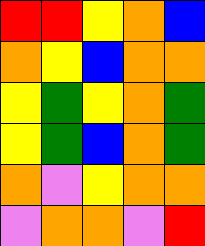[["red", "red", "yellow", "orange", "blue"], ["orange", "yellow", "blue", "orange", "orange"], ["yellow", "green", "yellow", "orange", "green"], ["yellow", "green", "blue", "orange", "green"], ["orange", "violet", "yellow", "orange", "orange"], ["violet", "orange", "orange", "violet", "red"]]